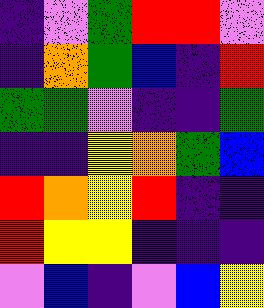[["indigo", "violet", "green", "red", "red", "violet"], ["indigo", "orange", "green", "blue", "indigo", "red"], ["green", "green", "violet", "indigo", "indigo", "green"], ["indigo", "indigo", "yellow", "orange", "green", "blue"], ["red", "orange", "yellow", "red", "indigo", "indigo"], ["red", "yellow", "yellow", "indigo", "indigo", "indigo"], ["violet", "blue", "indigo", "violet", "blue", "yellow"]]